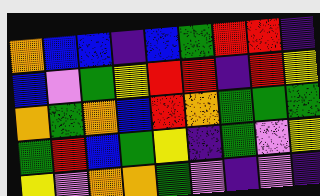[["orange", "blue", "blue", "indigo", "blue", "green", "red", "red", "indigo"], ["blue", "violet", "green", "yellow", "red", "red", "indigo", "red", "yellow"], ["orange", "green", "orange", "blue", "red", "orange", "green", "green", "green"], ["green", "red", "blue", "green", "yellow", "indigo", "green", "violet", "yellow"], ["yellow", "violet", "orange", "orange", "green", "violet", "indigo", "violet", "indigo"]]